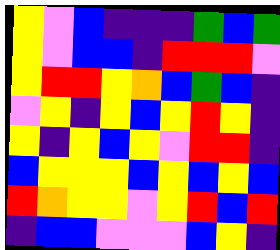[["yellow", "violet", "blue", "indigo", "indigo", "indigo", "green", "blue", "green"], ["yellow", "violet", "blue", "blue", "indigo", "red", "red", "red", "violet"], ["yellow", "red", "red", "yellow", "orange", "blue", "green", "blue", "indigo"], ["violet", "yellow", "indigo", "yellow", "blue", "yellow", "red", "yellow", "indigo"], ["yellow", "indigo", "yellow", "blue", "yellow", "violet", "red", "red", "indigo"], ["blue", "yellow", "yellow", "yellow", "blue", "yellow", "blue", "yellow", "blue"], ["red", "orange", "yellow", "yellow", "violet", "yellow", "red", "blue", "red"], ["indigo", "blue", "blue", "violet", "violet", "violet", "blue", "yellow", "indigo"]]